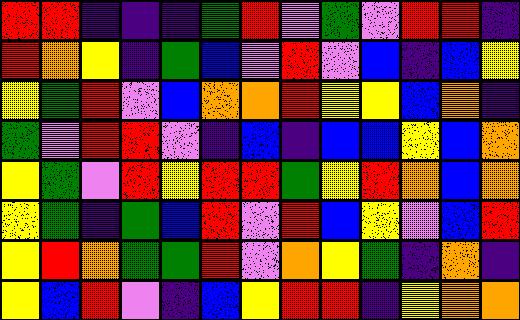[["red", "red", "indigo", "indigo", "indigo", "green", "red", "violet", "green", "violet", "red", "red", "indigo"], ["red", "orange", "yellow", "indigo", "green", "blue", "violet", "red", "violet", "blue", "indigo", "blue", "yellow"], ["yellow", "green", "red", "violet", "blue", "orange", "orange", "red", "yellow", "yellow", "blue", "orange", "indigo"], ["green", "violet", "red", "red", "violet", "indigo", "blue", "indigo", "blue", "blue", "yellow", "blue", "orange"], ["yellow", "green", "violet", "red", "yellow", "red", "red", "green", "yellow", "red", "orange", "blue", "orange"], ["yellow", "green", "indigo", "green", "blue", "red", "violet", "red", "blue", "yellow", "violet", "blue", "red"], ["yellow", "red", "orange", "green", "green", "red", "violet", "orange", "yellow", "green", "indigo", "orange", "indigo"], ["yellow", "blue", "red", "violet", "indigo", "blue", "yellow", "red", "red", "indigo", "yellow", "orange", "orange"]]